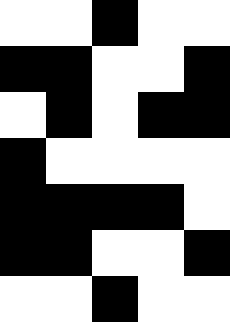[["white", "white", "black", "white", "white"], ["black", "black", "white", "white", "black"], ["white", "black", "white", "black", "black"], ["black", "white", "white", "white", "white"], ["black", "black", "black", "black", "white"], ["black", "black", "white", "white", "black"], ["white", "white", "black", "white", "white"]]